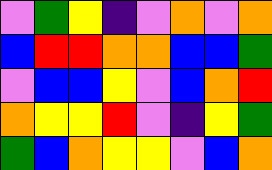[["violet", "green", "yellow", "indigo", "violet", "orange", "violet", "orange"], ["blue", "red", "red", "orange", "orange", "blue", "blue", "green"], ["violet", "blue", "blue", "yellow", "violet", "blue", "orange", "red"], ["orange", "yellow", "yellow", "red", "violet", "indigo", "yellow", "green"], ["green", "blue", "orange", "yellow", "yellow", "violet", "blue", "orange"]]